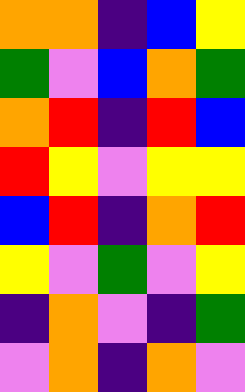[["orange", "orange", "indigo", "blue", "yellow"], ["green", "violet", "blue", "orange", "green"], ["orange", "red", "indigo", "red", "blue"], ["red", "yellow", "violet", "yellow", "yellow"], ["blue", "red", "indigo", "orange", "red"], ["yellow", "violet", "green", "violet", "yellow"], ["indigo", "orange", "violet", "indigo", "green"], ["violet", "orange", "indigo", "orange", "violet"]]